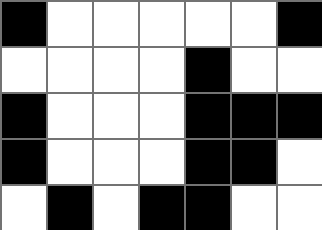[["black", "white", "white", "white", "white", "white", "black"], ["white", "white", "white", "white", "black", "white", "white"], ["black", "white", "white", "white", "black", "black", "black"], ["black", "white", "white", "white", "black", "black", "white"], ["white", "black", "white", "black", "black", "white", "white"]]